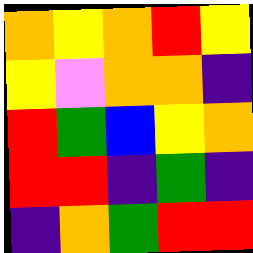[["orange", "yellow", "orange", "red", "yellow"], ["yellow", "violet", "orange", "orange", "indigo"], ["red", "green", "blue", "yellow", "orange"], ["red", "red", "indigo", "green", "indigo"], ["indigo", "orange", "green", "red", "red"]]